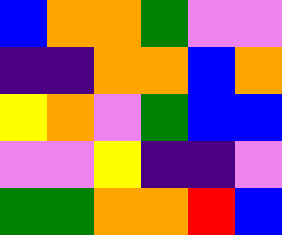[["blue", "orange", "orange", "green", "violet", "violet"], ["indigo", "indigo", "orange", "orange", "blue", "orange"], ["yellow", "orange", "violet", "green", "blue", "blue"], ["violet", "violet", "yellow", "indigo", "indigo", "violet"], ["green", "green", "orange", "orange", "red", "blue"]]